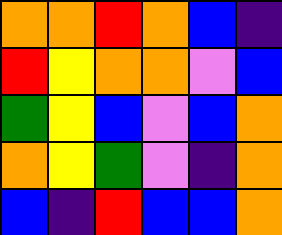[["orange", "orange", "red", "orange", "blue", "indigo"], ["red", "yellow", "orange", "orange", "violet", "blue"], ["green", "yellow", "blue", "violet", "blue", "orange"], ["orange", "yellow", "green", "violet", "indigo", "orange"], ["blue", "indigo", "red", "blue", "blue", "orange"]]